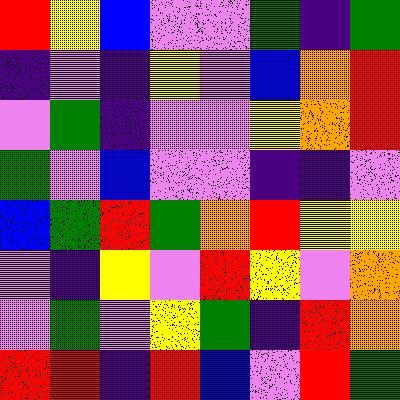[["red", "yellow", "blue", "violet", "violet", "green", "indigo", "green"], ["indigo", "violet", "indigo", "yellow", "violet", "blue", "orange", "red"], ["violet", "green", "indigo", "violet", "violet", "yellow", "orange", "red"], ["green", "violet", "blue", "violet", "violet", "indigo", "indigo", "violet"], ["blue", "green", "red", "green", "orange", "red", "yellow", "yellow"], ["violet", "indigo", "yellow", "violet", "red", "yellow", "violet", "orange"], ["violet", "green", "violet", "yellow", "green", "indigo", "red", "orange"], ["red", "red", "indigo", "red", "blue", "violet", "red", "green"]]